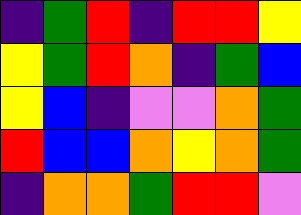[["indigo", "green", "red", "indigo", "red", "red", "yellow"], ["yellow", "green", "red", "orange", "indigo", "green", "blue"], ["yellow", "blue", "indigo", "violet", "violet", "orange", "green"], ["red", "blue", "blue", "orange", "yellow", "orange", "green"], ["indigo", "orange", "orange", "green", "red", "red", "violet"]]